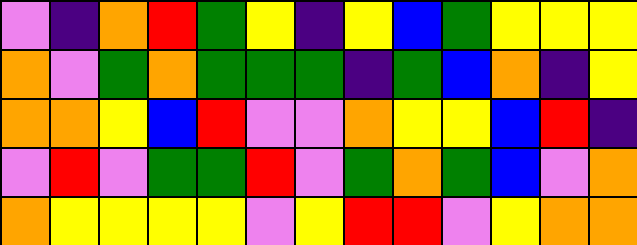[["violet", "indigo", "orange", "red", "green", "yellow", "indigo", "yellow", "blue", "green", "yellow", "yellow", "yellow"], ["orange", "violet", "green", "orange", "green", "green", "green", "indigo", "green", "blue", "orange", "indigo", "yellow"], ["orange", "orange", "yellow", "blue", "red", "violet", "violet", "orange", "yellow", "yellow", "blue", "red", "indigo"], ["violet", "red", "violet", "green", "green", "red", "violet", "green", "orange", "green", "blue", "violet", "orange"], ["orange", "yellow", "yellow", "yellow", "yellow", "violet", "yellow", "red", "red", "violet", "yellow", "orange", "orange"]]